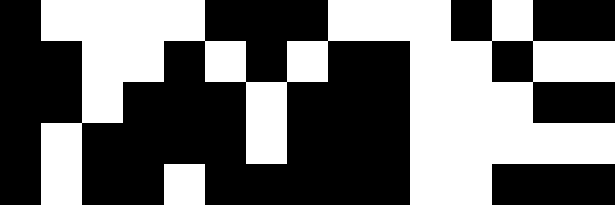[["black", "white", "white", "white", "white", "black", "black", "black", "white", "white", "white", "black", "white", "black", "black"], ["black", "black", "white", "white", "black", "white", "black", "white", "black", "black", "white", "white", "black", "white", "white"], ["black", "black", "white", "black", "black", "black", "white", "black", "black", "black", "white", "white", "white", "black", "black"], ["black", "white", "black", "black", "black", "black", "white", "black", "black", "black", "white", "white", "white", "white", "white"], ["black", "white", "black", "black", "white", "black", "black", "black", "black", "black", "white", "white", "black", "black", "black"]]